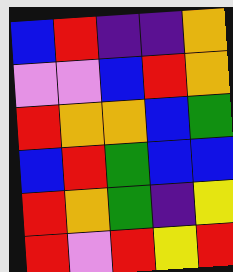[["blue", "red", "indigo", "indigo", "orange"], ["violet", "violet", "blue", "red", "orange"], ["red", "orange", "orange", "blue", "green"], ["blue", "red", "green", "blue", "blue"], ["red", "orange", "green", "indigo", "yellow"], ["red", "violet", "red", "yellow", "red"]]